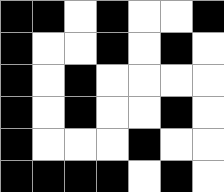[["black", "black", "white", "black", "white", "white", "black"], ["black", "white", "white", "black", "white", "black", "white"], ["black", "white", "black", "white", "white", "white", "white"], ["black", "white", "black", "white", "white", "black", "white"], ["black", "white", "white", "white", "black", "white", "white"], ["black", "black", "black", "black", "white", "black", "white"]]